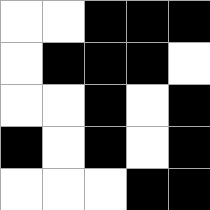[["white", "white", "black", "black", "black"], ["white", "black", "black", "black", "white"], ["white", "white", "black", "white", "black"], ["black", "white", "black", "white", "black"], ["white", "white", "white", "black", "black"]]